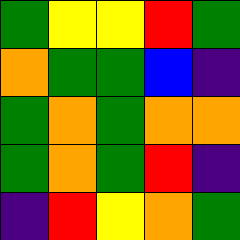[["green", "yellow", "yellow", "red", "green"], ["orange", "green", "green", "blue", "indigo"], ["green", "orange", "green", "orange", "orange"], ["green", "orange", "green", "red", "indigo"], ["indigo", "red", "yellow", "orange", "green"]]